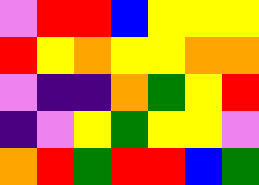[["violet", "red", "red", "blue", "yellow", "yellow", "yellow"], ["red", "yellow", "orange", "yellow", "yellow", "orange", "orange"], ["violet", "indigo", "indigo", "orange", "green", "yellow", "red"], ["indigo", "violet", "yellow", "green", "yellow", "yellow", "violet"], ["orange", "red", "green", "red", "red", "blue", "green"]]